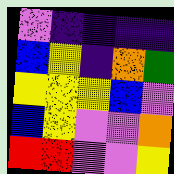[["violet", "indigo", "indigo", "indigo", "indigo"], ["blue", "yellow", "indigo", "orange", "green"], ["yellow", "yellow", "yellow", "blue", "violet"], ["blue", "yellow", "violet", "violet", "orange"], ["red", "red", "violet", "violet", "yellow"]]